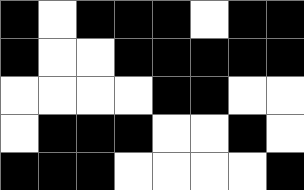[["black", "white", "black", "black", "black", "white", "black", "black"], ["black", "white", "white", "black", "black", "black", "black", "black"], ["white", "white", "white", "white", "black", "black", "white", "white"], ["white", "black", "black", "black", "white", "white", "black", "white"], ["black", "black", "black", "white", "white", "white", "white", "black"]]